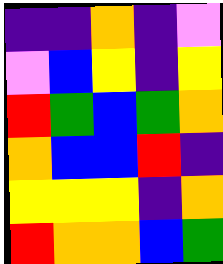[["indigo", "indigo", "orange", "indigo", "violet"], ["violet", "blue", "yellow", "indigo", "yellow"], ["red", "green", "blue", "green", "orange"], ["orange", "blue", "blue", "red", "indigo"], ["yellow", "yellow", "yellow", "indigo", "orange"], ["red", "orange", "orange", "blue", "green"]]